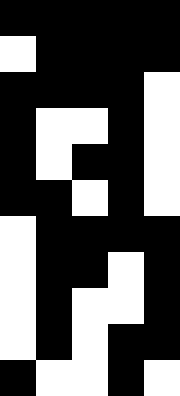[["black", "black", "black", "black", "black"], ["white", "black", "black", "black", "black"], ["black", "black", "black", "black", "white"], ["black", "white", "white", "black", "white"], ["black", "white", "black", "black", "white"], ["black", "black", "white", "black", "white"], ["white", "black", "black", "black", "black"], ["white", "black", "black", "white", "black"], ["white", "black", "white", "white", "black"], ["white", "black", "white", "black", "black"], ["black", "white", "white", "black", "white"]]